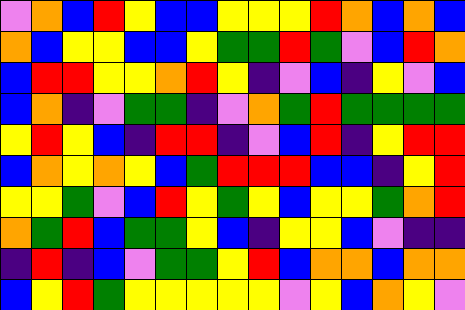[["violet", "orange", "blue", "red", "yellow", "blue", "blue", "yellow", "yellow", "yellow", "red", "orange", "blue", "orange", "blue"], ["orange", "blue", "yellow", "yellow", "blue", "blue", "yellow", "green", "green", "red", "green", "violet", "blue", "red", "orange"], ["blue", "red", "red", "yellow", "yellow", "orange", "red", "yellow", "indigo", "violet", "blue", "indigo", "yellow", "violet", "blue"], ["blue", "orange", "indigo", "violet", "green", "green", "indigo", "violet", "orange", "green", "red", "green", "green", "green", "green"], ["yellow", "red", "yellow", "blue", "indigo", "red", "red", "indigo", "violet", "blue", "red", "indigo", "yellow", "red", "red"], ["blue", "orange", "yellow", "orange", "yellow", "blue", "green", "red", "red", "red", "blue", "blue", "indigo", "yellow", "red"], ["yellow", "yellow", "green", "violet", "blue", "red", "yellow", "green", "yellow", "blue", "yellow", "yellow", "green", "orange", "red"], ["orange", "green", "red", "blue", "green", "green", "yellow", "blue", "indigo", "yellow", "yellow", "blue", "violet", "indigo", "indigo"], ["indigo", "red", "indigo", "blue", "violet", "green", "green", "yellow", "red", "blue", "orange", "orange", "blue", "orange", "orange"], ["blue", "yellow", "red", "green", "yellow", "yellow", "yellow", "yellow", "yellow", "violet", "yellow", "blue", "orange", "yellow", "violet"]]